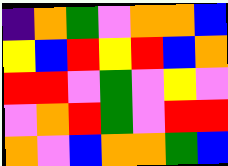[["indigo", "orange", "green", "violet", "orange", "orange", "blue"], ["yellow", "blue", "red", "yellow", "red", "blue", "orange"], ["red", "red", "violet", "green", "violet", "yellow", "violet"], ["violet", "orange", "red", "green", "violet", "red", "red"], ["orange", "violet", "blue", "orange", "orange", "green", "blue"]]